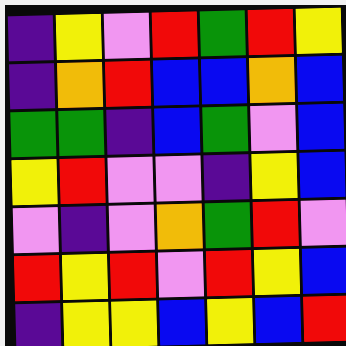[["indigo", "yellow", "violet", "red", "green", "red", "yellow"], ["indigo", "orange", "red", "blue", "blue", "orange", "blue"], ["green", "green", "indigo", "blue", "green", "violet", "blue"], ["yellow", "red", "violet", "violet", "indigo", "yellow", "blue"], ["violet", "indigo", "violet", "orange", "green", "red", "violet"], ["red", "yellow", "red", "violet", "red", "yellow", "blue"], ["indigo", "yellow", "yellow", "blue", "yellow", "blue", "red"]]